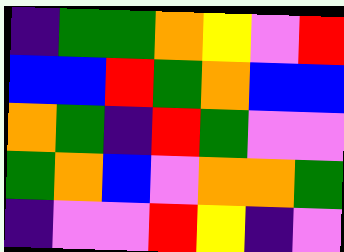[["indigo", "green", "green", "orange", "yellow", "violet", "red"], ["blue", "blue", "red", "green", "orange", "blue", "blue"], ["orange", "green", "indigo", "red", "green", "violet", "violet"], ["green", "orange", "blue", "violet", "orange", "orange", "green"], ["indigo", "violet", "violet", "red", "yellow", "indigo", "violet"]]